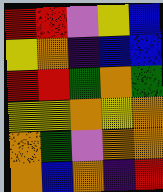[["red", "red", "violet", "yellow", "blue"], ["yellow", "orange", "indigo", "blue", "blue"], ["red", "red", "green", "orange", "green"], ["yellow", "yellow", "orange", "yellow", "orange"], ["orange", "green", "violet", "orange", "orange"], ["orange", "blue", "orange", "indigo", "red"]]